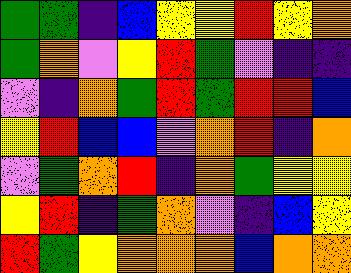[["green", "green", "indigo", "blue", "yellow", "yellow", "red", "yellow", "orange"], ["green", "orange", "violet", "yellow", "red", "green", "violet", "indigo", "indigo"], ["violet", "indigo", "orange", "green", "red", "green", "red", "red", "blue"], ["yellow", "red", "blue", "blue", "violet", "orange", "red", "indigo", "orange"], ["violet", "green", "orange", "red", "indigo", "orange", "green", "yellow", "yellow"], ["yellow", "red", "indigo", "green", "orange", "violet", "indigo", "blue", "yellow"], ["red", "green", "yellow", "orange", "orange", "orange", "blue", "orange", "orange"]]